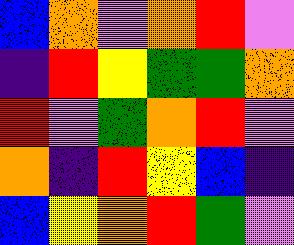[["blue", "orange", "violet", "orange", "red", "violet"], ["indigo", "red", "yellow", "green", "green", "orange"], ["red", "violet", "green", "orange", "red", "violet"], ["orange", "indigo", "red", "yellow", "blue", "indigo"], ["blue", "yellow", "orange", "red", "green", "violet"]]